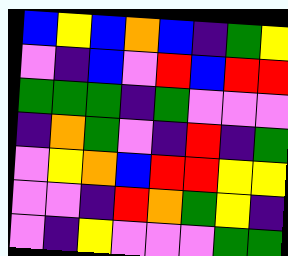[["blue", "yellow", "blue", "orange", "blue", "indigo", "green", "yellow"], ["violet", "indigo", "blue", "violet", "red", "blue", "red", "red"], ["green", "green", "green", "indigo", "green", "violet", "violet", "violet"], ["indigo", "orange", "green", "violet", "indigo", "red", "indigo", "green"], ["violet", "yellow", "orange", "blue", "red", "red", "yellow", "yellow"], ["violet", "violet", "indigo", "red", "orange", "green", "yellow", "indigo"], ["violet", "indigo", "yellow", "violet", "violet", "violet", "green", "green"]]